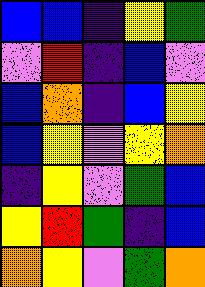[["blue", "blue", "indigo", "yellow", "green"], ["violet", "red", "indigo", "blue", "violet"], ["blue", "orange", "indigo", "blue", "yellow"], ["blue", "yellow", "violet", "yellow", "orange"], ["indigo", "yellow", "violet", "green", "blue"], ["yellow", "red", "green", "indigo", "blue"], ["orange", "yellow", "violet", "green", "orange"]]